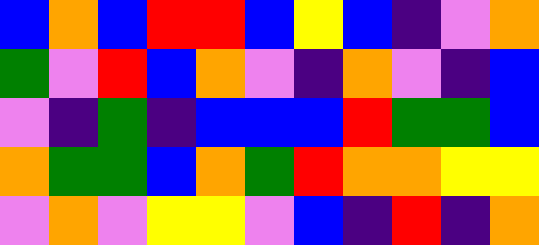[["blue", "orange", "blue", "red", "red", "blue", "yellow", "blue", "indigo", "violet", "orange"], ["green", "violet", "red", "blue", "orange", "violet", "indigo", "orange", "violet", "indigo", "blue"], ["violet", "indigo", "green", "indigo", "blue", "blue", "blue", "red", "green", "green", "blue"], ["orange", "green", "green", "blue", "orange", "green", "red", "orange", "orange", "yellow", "yellow"], ["violet", "orange", "violet", "yellow", "yellow", "violet", "blue", "indigo", "red", "indigo", "orange"]]